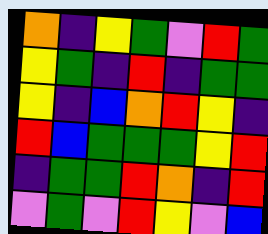[["orange", "indigo", "yellow", "green", "violet", "red", "green"], ["yellow", "green", "indigo", "red", "indigo", "green", "green"], ["yellow", "indigo", "blue", "orange", "red", "yellow", "indigo"], ["red", "blue", "green", "green", "green", "yellow", "red"], ["indigo", "green", "green", "red", "orange", "indigo", "red"], ["violet", "green", "violet", "red", "yellow", "violet", "blue"]]